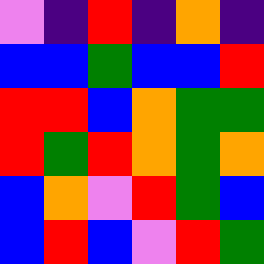[["violet", "indigo", "red", "indigo", "orange", "indigo"], ["blue", "blue", "green", "blue", "blue", "red"], ["red", "red", "blue", "orange", "green", "green"], ["red", "green", "red", "orange", "green", "orange"], ["blue", "orange", "violet", "red", "green", "blue"], ["blue", "red", "blue", "violet", "red", "green"]]